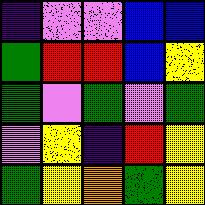[["indigo", "violet", "violet", "blue", "blue"], ["green", "red", "red", "blue", "yellow"], ["green", "violet", "green", "violet", "green"], ["violet", "yellow", "indigo", "red", "yellow"], ["green", "yellow", "orange", "green", "yellow"]]